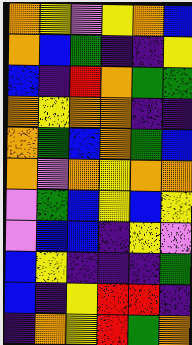[["orange", "yellow", "violet", "yellow", "orange", "blue"], ["orange", "blue", "green", "indigo", "indigo", "yellow"], ["blue", "indigo", "red", "orange", "green", "green"], ["orange", "yellow", "orange", "orange", "indigo", "indigo"], ["orange", "green", "blue", "orange", "green", "blue"], ["orange", "violet", "orange", "yellow", "orange", "orange"], ["violet", "green", "blue", "yellow", "blue", "yellow"], ["violet", "blue", "blue", "indigo", "yellow", "violet"], ["blue", "yellow", "indigo", "indigo", "indigo", "green"], ["blue", "indigo", "yellow", "red", "red", "indigo"], ["indigo", "orange", "yellow", "red", "green", "orange"]]